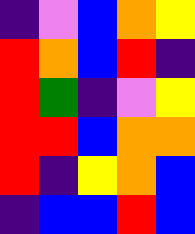[["indigo", "violet", "blue", "orange", "yellow"], ["red", "orange", "blue", "red", "indigo"], ["red", "green", "indigo", "violet", "yellow"], ["red", "red", "blue", "orange", "orange"], ["red", "indigo", "yellow", "orange", "blue"], ["indigo", "blue", "blue", "red", "blue"]]